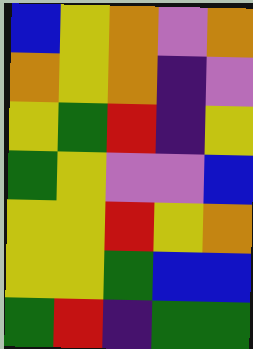[["blue", "yellow", "orange", "violet", "orange"], ["orange", "yellow", "orange", "indigo", "violet"], ["yellow", "green", "red", "indigo", "yellow"], ["green", "yellow", "violet", "violet", "blue"], ["yellow", "yellow", "red", "yellow", "orange"], ["yellow", "yellow", "green", "blue", "blue"], ["green", "red", "indigo", "green", "green"]]